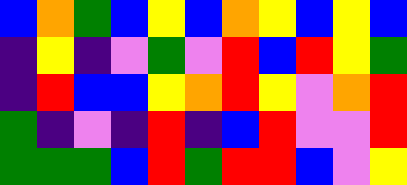[["blue", "orange", "green", "blue", "yellow", "blue", "orange", "yellow", "blue", "yellow", "blue"], ["indigo", "yellow", "indigo", "violet", "green", "violet", "red", "blue", "red", "yellow", "green"], ["indigo", "red", "blue", "blue", "yellow", "orange", "red", "yellow", "violet", "orange", "red"], ["green", "indigo", "violet", "indigo", "red", "indigo", "blue", "red", "violet", "violet", "red"], ["green", "green", "green", "blue", "red", "green", "red", "red", "blue", "violet", "yellow"]]